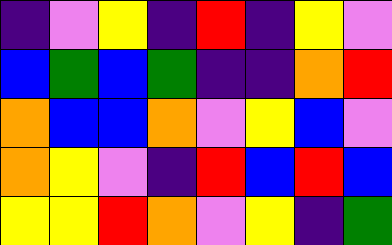[["indigo", "violet", "yellow", "indigo", "red", "indigo", "yellow", "violet"], ["blue", "green", "blue", "green", "indigo", "indigo", "orange", "red"], ["orange", "blue", "blue", "orange", "violet", "yellow", "blue", "violet"], ["orange", "yellow", "violet", "indigo", "red", "blue", "red", "blue"], ["yellow", "yellow", "red", "orange", "violet", "yellow", "indigo", "green"]]